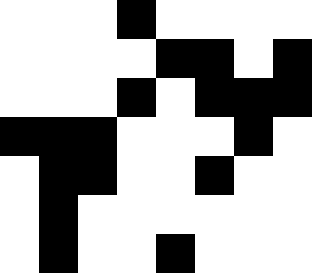[["white", "white", "white", "black", "white", "white", "white", "white"], ["white", "white", "white", "white", "black", "black", "white", "black"], ["white", "white", "white", "black", "white", "black", "black", "black"], ["black", "black", "black", "white", "white", "white", "black", "white"], ["white", "black", "black", "white", "white", "black", "white", "white"], ["white", "black", "white", "white", "white", "white", "white", "white"], ["white", "black", "white", "white", "black", "white", "white", "white"]]